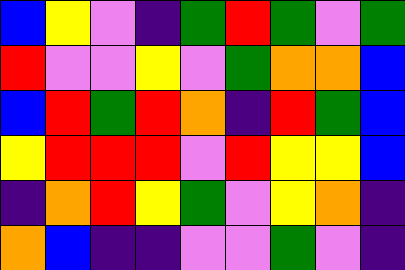[["blue", "yellow", "violet", "indigo", "green", "red", "green", "violet", "green"], ["red", "violet", "violet", "yellow", "violet", "green", "orange", "orange", "blue"], ["blue", "red", "green", "red", "orange", "indigo", "red", "green", "blue"], ["yellow", "red", "red", "red", "violet", "red", "yellow", "yellow", "blue"], ["indigo", "orange", "red", "yellow", "green", "violet", "yellow", "orange", "indigo"], ["orange", "blue", "indigo", "indigo", "violet", "violet", "green", "violet", "indigo"]]